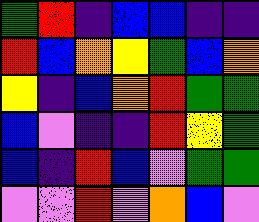[["green", "red", "indigo", "blue", "blue", "indigo", "indigo"], ["red", "blue", "orange", "yellow", "green", "blue", "orange"], ["yellow", "indigo", "blue", "orange", "red", "green", "green"], ["blue", "violet", "indigo", "indigo", "red", "yellow", "green"], ["blue", "indigo", "red", "blue", "violet", "green", "green"], ["violet", "violet", "red", "violet", "orange", "blue", "violet"]]